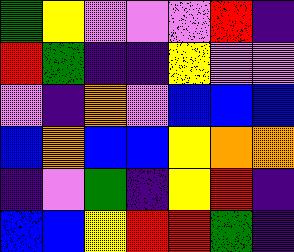[["green", "yellow", "violet", "violet", "violet", "red", "indigo"], ["red", "green", "indigo", "indigo", "yellow", "violet", "violet"], ["violet", "indigo", "orange", "violet", "blue", "blue", "blue"], ["blue", "orange", "blue", "blue", "yellow", "orange", "orange"], ["indigo", "violet", "green", "indigo", "yellow", "red", "indigo"], ["blue", "blue", "yellow", "red", "red", "green", "indigo"]]